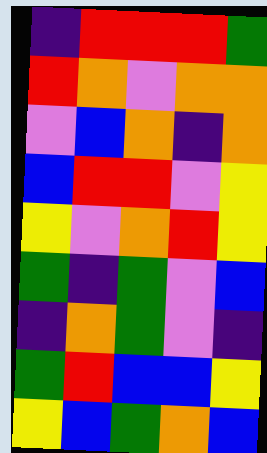[["indigo", "red", "red", "red", "green"], ["red", "orange", "violet", "orange", "orange"], ["violet", "blue", "orange", "indigo", "orange"], ["blue", "red", "red", "violet", "yellow"], ["yellow", "violet", "orange", "red", "yellow"], ["green", "indigo", "green", "violet", "blue"], ["indigo", "orange", "green", "violet", "indigo"], ["green", "red", "blue", "blue", "yellow"], ["yellow", "blue", "green", "orange", "blue"]]